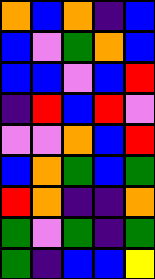[["orange", "blue", "orange", "indigo", "blue"], ["blue", "violet", "green", "orange", "blue"], ["blue", "blue", "violet", "blue", "red"], ["indigo", "red", "blue", "red", "violet"], ["violet", "violet", "orange", "blue", "red"], ["blue", "orange", "green", "blue", "green"], ["red", "orange", "indigo", "indigo", "orange"], ["green", "violet", "green", "indigo", "green"], ["green", "indigo", "blue", "blue", "yellow"]]